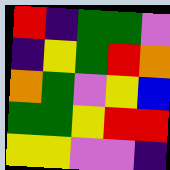[["red", "indigo", "green", "green", "violet"], ["indigo", "yellow", "green", "red", "orange"], ["orange", "green", "violet", "yellow", "blue"], ["green", "green", "yellow", "red", "red"], ["yellow", "yellow", "violet", "violet", "indigo"]]